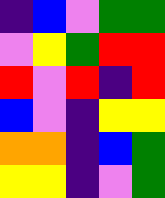[["indigo", "blue", "violet", "green", "green"], ["violet", "yellow", "green", "red", "red"], ["red", "violet", "red", "indigo", "red"], ["blue", "violet", "indigo", "yellow", "yellow"], ["orange", "orange", "indigo", "blue", "green"], ["yellow", "yellow", "indigo", "violet", "green"]]